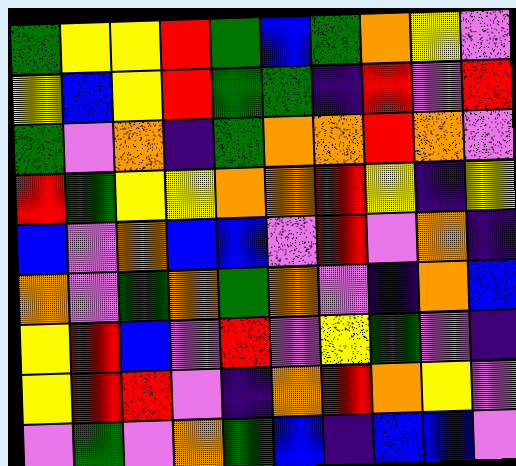[["green", "yellow", "yellow", "red", "green", "blue", "green", "orange", "yellow", "violet"], ["yellow", "blue", "yellow", "red", "green", "green", "indigo", "red", "violet", "red"], ["green", "violet", "orange", "indigo", "green", "orange", "orange", "red", "orange", "violet"], ["red", "green", "yellow", "yellow", "orange", "orange", "red", "yellow", "indigo", "yellow"], ["blue", "violet", "orange", "blue", "blue", "violet", "red", "violet", "orange", "indigo"], ["orange", "violet", "green", "orange", "green", "orange", "violet", "indigo", "orange", "blue"], ["yellow", "red", "blue", "violet", "red", "violet", "yellow", "green", "violet", "indigo"], ["yellow", "red", "red", "violet", "indigo", "orange", "red", "orange", "yellow", "violet"], ["violet", "green", "violet", "orange", "green", "blue", "indigo", "blue", "blue", "violet"]]